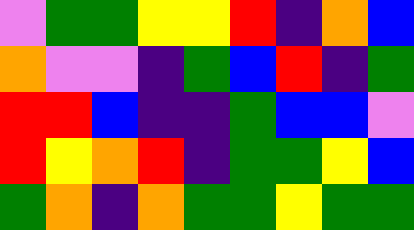[["violet", "green", "green", "yellow", "yellow", "red", "indigo", "orange", "blue"], ["orange", "violet", "violet", "indigo", "green", "blue", "red", "indigo", "green"], ["red", "red", "blue", "indigo", "indigo", "green", "blue", "blue", "violet"], ["red", "yellow", "orange", "red", "indigo", "green", "green", "yellow", "blue"], ["green", "orange", "indigo", "orange", "green", "green", "yellow", "green", "green"]]